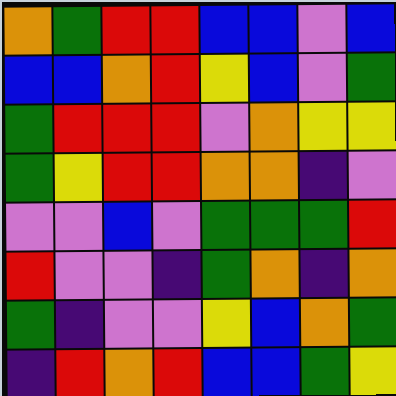[["orange", "green", "red", "red", "blue", "blue", "violet", "blue"], ["blue", "blue", "orange", "red", "yellow", "blue", "violet", "green"], ["green", "red", "red", "red", "violet", "orange", "yellow", "yellow"], ["green", "yellow", "red", "red", "orange", "orange", "indigo", "violet"], ["violet", "violet", "blue", "violet", "green", "green", "green", "red"], ["red", "violet", "violet", "indigo", "green", "orange", "indigo", "orange"], ["green", "indigo", "violet", "violet", "yellow", "blue", "orange", "green"], ["indigo", "red", "orange", "red", "blue", "blue", "green", "yellow"]]